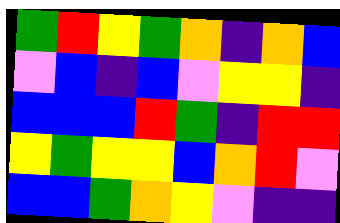[["green", "red", "yellow", "green", "orange", "indigo", "orange", "blue"], ["violet", "blue", "indigo", "blue", "violet", "yellow", "yellow", "indigo"], ["blue", "blue", "blue", "red", "green", "indigo", "red", "red"], ["yellow", "green", "yellow", "yellow", "blue", "orange", "red", "violet"], ["blue", "blue", "green", "orange", "yellow", "violet", "indigo", "indigo"]]